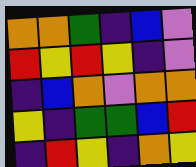[["orange", "orange", "green", "indigo", "blue", "violet"], ["red", "yellow", "red", "yellow", "indigo", "violet"], ["indigo", "blue", "orange", "violet", "orange", "orange"], ["yellow", "indigo", "green", "green", "blue", "red"], ["indigo", "red", "yellow", "indigo", "orange", "yellow"]]